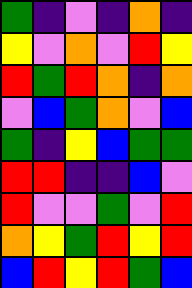[["green", "indigo", "violet", "indigo", "orange", "indigo"], ["yellow", "violet", "orange", "violet", "red", "yellow"], ["red", "green", "red", "orange", "indigo", "orange"], ["violet", "blue", "green", "orange", "violet", "blue"], ["green", "indigo", "yellow", "blue", "green", "green"], ["red", "red", "indigo", "indigo", "blue", "violet"], ["red", "violet", "violet", "green", "violet", "red"], ["orange", "yellow", "green", "red", "yellow", "red"], ["blue", "red", "yellow", "red", "green", "blue"]]